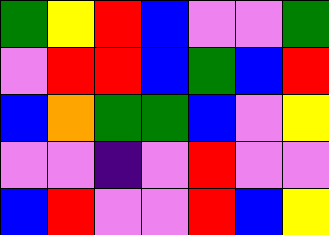[["green", "yellow", "red", "blue", "violet", "violet", "green"], ["violet", "red", "red", "blue", "green", "blue", "red"], ["blue", "orange", "green", "green", "blue", "violet", "yellow"], ["violet", "violet", "indigo", "violet", "red", "violet", "violet"], ["blue", "red", "violet", "violet", "red", "blue", "yellow"]]